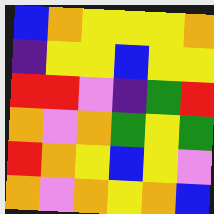[["blue", "orange", "yellow", "yellow", "yellow", "orange"], ["indigo", "yellow", "yellow", "blue", "yellow", "yellow"], ["red", "red", "violet", "indigo", "green", "red"], ["orange", "violet", "orange", "green", "yellow", "green"], ["red", "orange", "yellow", "blue", "yellow", "violet"], ["orange", "violet", "orange", "yellow", "orange", "blue"]]